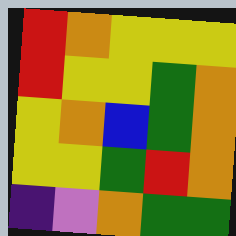[["red", "orange", "yellow", "yellow", "yellow"], ["red", "yellow", "yellow", "green", "orange"], ["yellow", "orange", "blue", "green", "orange"], ["yellow", "yellow", "green", "red", "orange"], ["indigo", "violet", "orange", "green", "green"]]